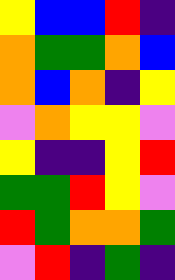[["yellow", "blue", "blue", "red", "indigo"], ["orange", "green", "green", "orange", "blue"], ["orange", "blue", "orange", "indigo", "yellow"], ["violet", "orange", "yellow", "yellow", "violet"], ["yellow", "indigo", "indigo", "yellow", "red"], ["green", "green", "red", "yellow", "violet"], ["red", "green", "orange", "orange", "green"], ["violet", "red", "indigo", "green", "indigo"]]